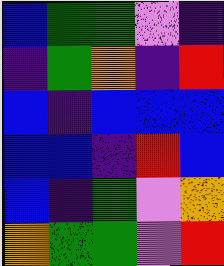[["blue", "green", "green", "violet", "indigo"], ["indigo", "green", "orange", "indigo", "red"], ["blue", "indigo", "blue", "blue", "blue"], ["blue", "blue", "indigo", "red", "blue"], ["blue", "indigo", "green", "violet", "orange"], ["orange", "green", "green", "violet", "red"]]